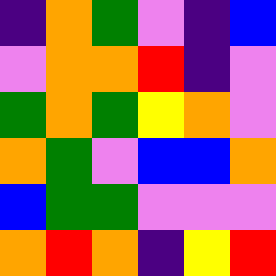[["indigo", "orange", "green", "violet", "indigo", "blue"], ["violet", "orange", "orange", "red", "indigo", "violet"], ["green", "orange", "green", "yellow", "orange", "violet"], ["orange", "green", "violet", "blue", "blue", "orange"], ["blue", "green", "green", "violet", "violet", "violet"], ["orange", "red", "orange", "indigo", "yellow", "red"]]